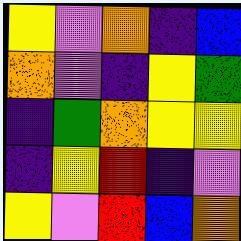[["yellow", "violet", "orange", "indigo", "blue"], ["orange", "violet", "indigo", "yellow", "green"], ["indigo", "green", "orange", "yellow", "yellow"], ["indigo", "yellow", "red", "indigo", "violet"], ["yellow", "violet", "red", "blue", "orange"]]